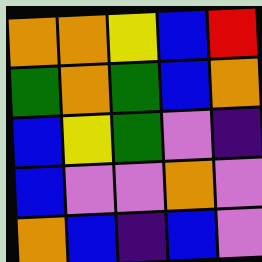[["orange", "orange", "yellow", "blue", "red"], ["green", "orange", "green", "blue", "orange"], ["blue", "yellow", "green", "violet", "indigo"], ["blue", "violet", "violet", "orange", "violet"], ["orange", "blue", "indigo", "blue", "violet"]]